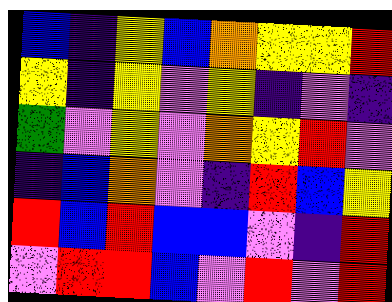[["blue", "indigo", "yellow", "blue", "orange", "yellow", "yellow", "red"], ["yellow", "indigo", "yellow", "violet", "yellow", "indigo", "violet", "indigo"], ["green", "violet", "yellow", "violet", "orange", "yellow", "red", "violet"], ["indigo", "blue", "orange", "violet", "indigo", "red", "blue", "yellow"], ["red", "blue", "red", "blue", "blue", "violet", "indigo", "red"], ["violet", "red", "red", "blue", "violet", "red", "violet", "red"]]